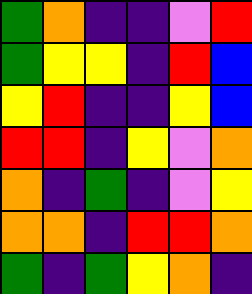[["green", "orange", "indigo", "indigo", "violet", "red"], ["green", "yellow", "yellow", "indigo", "red", "blue"], ["yellow", "red", "indigo", "indigo", "yellow", "blue"], ["red", "red", "indigo", "yellow", "violet", "orange"], ["orange", "indigo", "green", "indigo", "violet", "yellow"], ["orange", "orange", "indigo", "red", "red", "orange"], ["green", "indigo", "green", "yellow", "orange", "indigo"]]